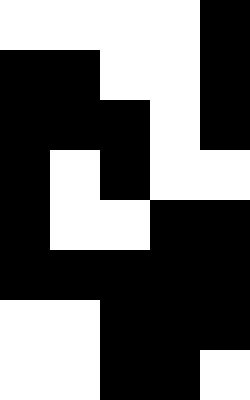[["white", "white", "white", "white", "black"], ["black", "black", "white", "white", "black"], ["black", "black", "black", "white", "black"], ["black", "white", "black", "white", "white"], ["black", "white", "white", "black", "black"], ["black", "black", "black", "black", "black"], ["white", "white", "black", "black", "black"], ["white", "white", "black", "black", "white"]]